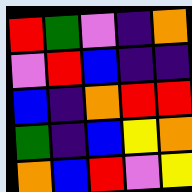[["red", "green", "violet", "indigo", "orange"], ["violet", "red", "blue", "indigo", "indigo"], ["blue", "indigo", "orange", "red", "red"], ["green", "indigo", "blue", "yellow", "orange"], ["orange", "blue", "red", "violet", "yellow"]]